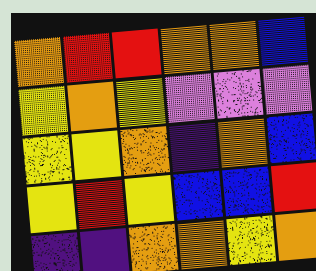[["orange", "red", "red", "orange", "orange", "blue"], ["yellow", "orange", "yellow", "violet", "violet", "violet"], ["yellow", "yellow", "orange", "indigo", "orange", "blue"], ["yellow", "red", "yellow", "blue", "blue", "red"], ["indigo", "indigo", "orange", "orange", "yellow", "orange"]]